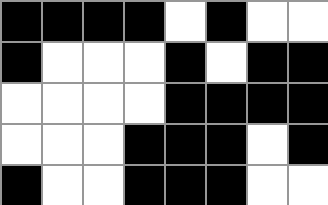[["black", "black", "black", "black", "white", "black", "white", "white"], ["black", "white", "white", "white", "black", "white", "black", "black"], ["white", "white", "white", "white", "black", "black", "black", "black"], ["white", "white", "white", "black", "black", "black", "white", "black"], ["black", "white", "white", "black", "black", "black", "white", "white"]]